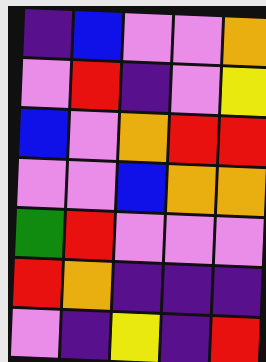[["indigo", "blue", "violet", "violet", "orange"], ["violet", "red", "indigo", "violet", "yellow"], ["blue", "violet", "orange", "red", "red"], ["violet", "violet", "blue", "orange", "orange"], ["green", "red", "violet", "violet", "violet"], ["red", "orange", "indigo", "indigo", "indigo"], ["violet", "indigo", "yellow", "indigo", "red"]]